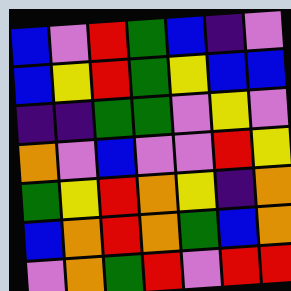[["blue", "violet", "red", "green", "blue", "indigo", "violet"], ["blue", "yellow", "red", "green", "yellow", "blue", "blue"], ["indigo", "indigo", "green", "green", "violet", "yellow", "violet"], ["orange", "violet", "blue", "violet", "violet", "red", "yellow"], ["green", "yellow", "red", "orange", "yellow", "indigo", "orange"], ["blue", "orange", "red", "orange", "green", "blue", "orange"], ["violet", "orange", "green", "red", "violet", "red", "red"]]